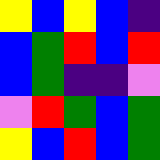[["yellow", "blue", "yellow", "blue", "indigo"], ["blue", "green", "red", "blue", "red"], ["blue", "green", "indigo", "indigo", "violet"], ["violet", "red", "green", "blue", "green"], ["yellow", "blue", "red", "blue", "green"]]